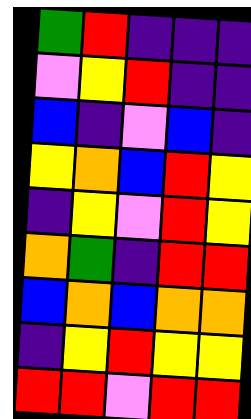[["green", "red", "indigo", "indigo", "indigo"], ["violet", "yellow", "red", "indigo", "indigo"], ["blue", "indigo", "violet", "blue", "indigo"], ["yellow", "orange", "blue", "red", "yellow"], ["indigo", "yellow", "violet", "red", "yellow"], ["orange", "green", "indigo", "red", "red"], ["blue", "orange", "blue", "orange", "orange"], ["indigo", "yellow", "red", "yellow", "yellow"], ["red", "red", "violet", "red", "red"]]